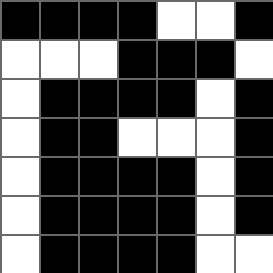[["black", "black", "black", "black", "white", "white", "black"], ["white", "white", "white", "black", "black", "black", "white"], ["white", "black", "black", "black", "black", "white", "black"], ["white", "black", "black", "white", "white", "white", "black"], ["white", "black", "black", "black", "black", "white", "black"], ["white", "black", "black", "black", "black", "white", "black"], ["white", "black", "black", "black", "black", "white", "white"]]